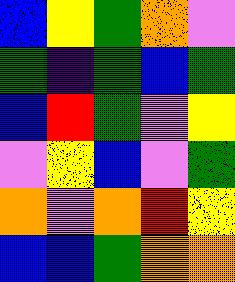[["blue", "yellow", "green", "orange", "violet"], ["green", "indigo", "green", "blue", "green"], ["blue", "red", "green", "violet", "yellow"], ["violet", "yellow", "blue", "violet", "green"], ["orange", "violet", "orange", "red", "yellow"], ["blue", "blue", "green", "orange", "orange"]]